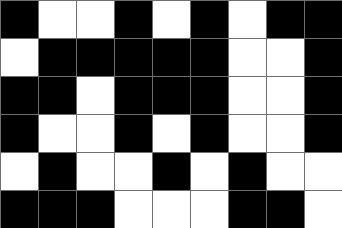[["black", "white", "white", "black", "white", "black", "white", "black", "black"], ["white", "black", "black", "black", "black", "black", "white", "white", "black"], ["black", "black", "white", "black", "black", "black", "white", "white", "black"], ["black", "white", "white", "black", "white", "black", "white", "white", "black"], ["white", "black", "white", "white", "black", "white", "black", "white", "white"], ["black", "black", "black", "white", "white", "white", "black", "black", "white"]]